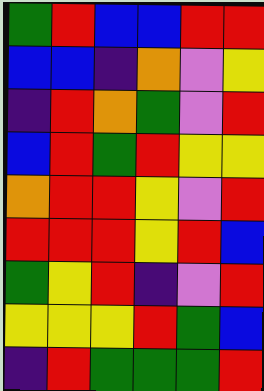[["green", "red", "blue", "blue", "red", "red"], ["blue", "blue", "indigo", "orange", "violet", "yellow"], ["indigo", "red", "orange", "green", "violet", "red"], ["blue", "red", "green", "red", "yellow", "yellow"], ["orange", "red", "red", "yellow", "violet", "red"], ["red", "red", "red", "yellow", "red", "blue"], ["green", "yellow", "red", "indigo", "violet", "red"], ["yellow", "yellow", "yellow", "red", "green", "blue"], ["indigo", "red", "green", "green", "green", "red"]]